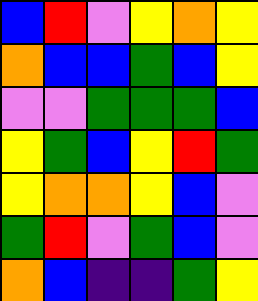[["blue", "red", "violet", "yellow", "orange", "yellow"], ["orange", "blue", "blue", "green", "blue", "yellow"], ["violet", "violet", "green", "green", "green", "blue"], ["yellow", "green", "blue", "yellow", "red", "green"], ["yellow", "orange", "orange", "yellow", "blue", "violet"], ["green", "red", "violet", "green", "blue", "violet"], ["orange", "blue", "indigo", "indigo", "green", "yellow"]]